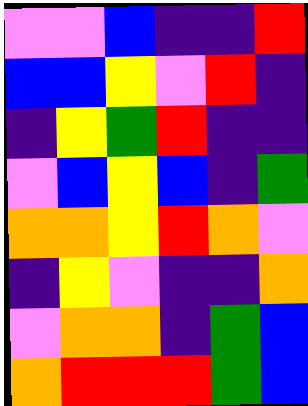[["violet", "violet", "blue", "indigo", "indigo", "red"], ["blue", "blue", "yellow", "violet", "red", "indigo"], ["indigo", "yellow", "green", "red", "indigo", "indigo"], ["violet", "blue", "yellow", "blue", "indigo", "green"], ["orange", "orange", "yellow", "red", "orange", "violet"], ["indigo", "yellow", "violet", "indigo", "indigo", "orange"], ["violet", "orange", "orange", "indigo", "green", "blue"], ["orange", "red", "red", "red", "green", "blue"]]